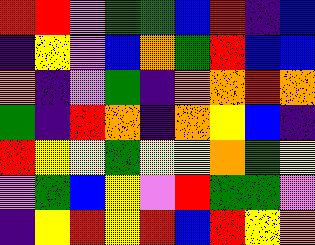[["red", "red", "violet", "green", "green", "blue", "red", "indigo", "blue"], ["indigo", "yellow", "violet", "blue", "orange", "green", "red", "blue", "blue"], ["orange", "indigo", "violet", "green", "indigo", "orange", "orange", "red", "orange"], ["green", "indigo", "red", "orange", "indigo", "orange", "yellow", "blue", "indigo"], ["red", "yellow", "yellow", "green", "yellow", "yellow", "orange", "green", "yellow"], ["violet", "green", "blue", "yellow", "violet", "red", "green", "green", "violet"], ["indigo", "yellow", "red", "yellow", "red", "blue", "red", "yellow", "orange"]]